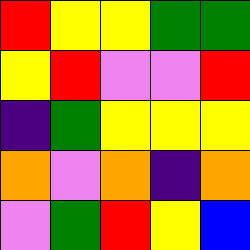[["red", "yellow", "yellow", "green", "green"], ["yellow", "red", "violet", "violet", "red"], ["indigo", "green", "yellow", "yellow", "yellow"], ["orange", "violet", "orange", "indigo", "orange"], ["violet", "green", "red", "yellow", "blue"]]